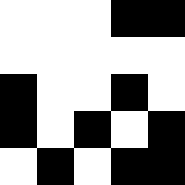[["white", "white", "white", "black", "black"], ["white", "white", "white", "white", "white"], ["black", "white", "white", "black", "white"], ["black", "white", "black", "white", "black"], ["white", "black", "white", "black", "black"]]